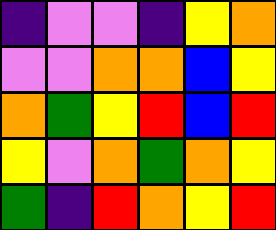[["indigo", "violet", "violet", "indigo", "yellow", "orange"], ["violet", "violet", "orange", "orange", "blue", "yellow"], ["orange", "green", "yellow", "red", "blue", "red"], ["yellow", "violet", "orange", "green", "orange", "yellow"], ["green", "indigo", "red", "orange", "yellow", "red"]]